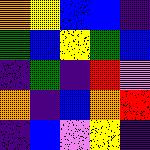[["orange", "yellow", "blue", "blue", "indigo"], ["green", "blue", "yellow", "green", "blue"], ["indigo", "green", "indigo", "red", "violet"], ["orange", "indigo", "blue", "orange", "red"], ["indigo", "blue", "violet", "yellow", "indigo"]]